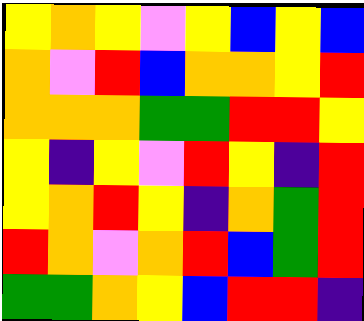[["yellow", "orange", "yellow", "violet", "yellow", "blue", "yellow", "blue"], ["orange", "violet", "red", "blue", "orange", "orange", "yellow", "red"], ["orange", "orange", "orange", "green", "green", "red", "red", "yellow"], ["yellow", "indigo", "yellow", "violet", "red", "yellow", "indigo", "red"], ["yellow", "orange", "red", "yellow", "indigo", "orange", "green", "red"], ["red", "orange", "violet", "orange", "red", "blue", "green", "red"], ["green", "green", "orange", "yellow", "blue", "red", "red", "indigo"]]